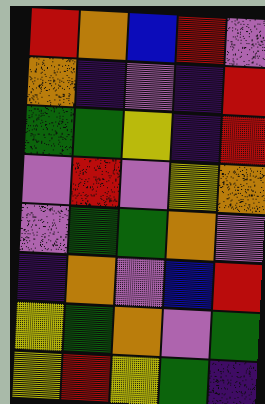[["red", "orange", "blue", "red", "violet"], ["orange", "indigo", "violet", "indigo", "red"], ["green", "green", "yellow", "indigo", "red"], ["violet", "red", "violet", "yellow", "orange"], ["violet", "green", "green", "orange", "violet"], ["indigo", "orange", "violet", "blue", "red"], ["yellow", "green", "orange", "violet", "green"], ["yellow", "red", "yellow", "green", "indigo"]]